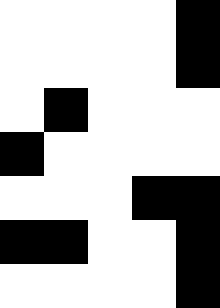[["white", "white", "white", "white", "black"], ["white", "white", "white", "white", "black"], ["white", "black", "white", "white", "white"], ["black", "white", "white", "white", "white"], ["white", "white", "white", "black", "black"], ["black", "black", "white", "white", "black"], ["white", "white", "white", "white", "black"]]